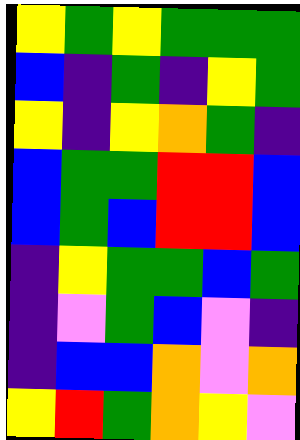[["yellow", "green", "yellow", "green", "green", "green"], ["blue", "indigo", "green", "indigo", "yellow", "green"], ["yellow", "indigo", "yellow", "orange", "green", "indigo"], ["blue", "green", "green", "red", "red", "blue"], ["blue", "green", "blue", "red", "red", "blue"], ["indigo", "yellow", "green", "green", "blue", "green"], ["indigo", "violet", "green", "blue", "violet", "indigo"], ["indigo", "blue", "blue", "orange", "violet", "orange"], ["yellow", "red", "green", "orange", "yellow", "violet"]]